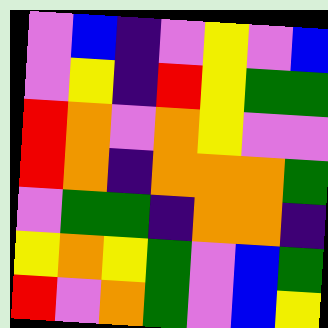[["violet", "blue", "indigo", "violet", "yellow", "violet", "blue"], ["violet", "yellow", "indigo", "red", "yellow", "green", "green"], ["red", "orange", "violet", "orange", "yellow", "violet", "violet"], ["red", "orange", "indigo", "orange", "orange", "orange", "green"], ["violet", "green", "green", "indigo", "orange", "orange", "indigo"], ["yellow", "orange", "yellow", "green", "violet", "blue", "green"], ["red", "violet", "orange", "green", "violet", "blue", "yellow"]]